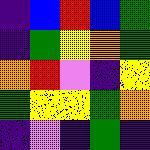[["indigo", "blue", "red", "blue", "green"], ["indigo", "green", "yellow", "orange", "green"], ["orange", "red", "violet", "indigo", "yellow"], ["green", "yellow", "yellow", "green", "orange"], ["indigo", "violet", "indigo", "green", "indigo"]]